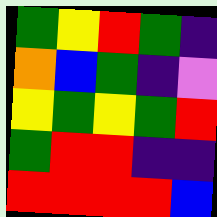[["green", "yellow", "red", "green", "indigo"], ["orange", "blue", "green", "indigo", "violet"], ["yellow", "green", "yellow", "green", "red"], ["green", "red", "red", "indigo", "indigo"], ["red", "red", "red", "red", "blue"]]